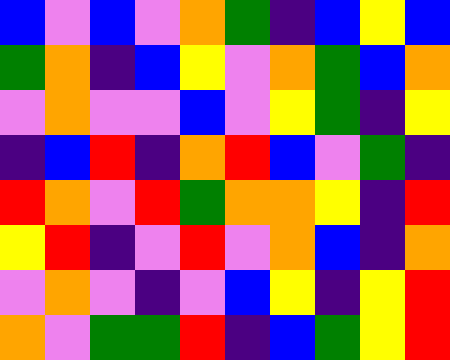[["blue", "violet", "blue", "violet", "orange", "green", "indigo", "blue", "yellow", "blue"], ["green", "orange", "indigo", "blue", "yellow", "violet", "orange", "green", "blue", "orange"], ["violet", "orange", "violet", "violet", "blue", "violet", "yellow", "green", "indigo", "yellow"], ["indigo", "blue", "red", "indigo", "orange", "red", "blue", "violet", "green", "indigo"], ["red", "orange", "violet", "red", "green", "orange", "orange", "yellow", "indigo", "red"], ["yellow", "red", "indigo", "violet", "red", "violet", "orange", "blue", "indigo", "orange"], ["violet", "orange", "violet", "indigo", "violet", "blue", "yellow", "indigo", "yellow", "red"], ["orange", "violet", "green", "green", "red", "indigo", "blue", "green", "yellow", "red"]]